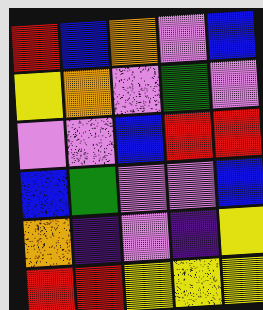[["red", "blue", "orange", "violet", "blue"], ["yellow", "orange", "violet", "green", "violet"], ["violet", "violet", "blue", "red", "red"], ["blue", "green", "violet", "violet", "blue"], ["orange", "indigo", "violet", "indigo", "yellow"], ["red", "red", "yellow", "yellow", "yellow"]]